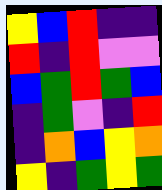[["yellow", "blue", "red", "indigo", "indigo"], ["red", "indigo", "red", "violet", "violet"], ["blue", "green", "red", "green", "blue"], ["indigo", "green", "violet", "indigo", "red"], ["indigo", "orange", "blue", "yellow", "orange"], ["yellow", "indigo", "green", "yellow", "green"]]